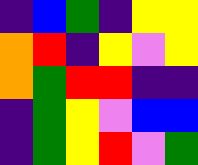[["indigo", "blue", "green", "indigo", "yellow", "yellow"], ["orange", "red", "indigo", "yellow", "violet", "yellow"], ["orange", "green", "red", "red", "indigo", "indigo"], ["indigo", "green", "yellow", "violet", "blue", "blue"], ["indigo", "green", "yellow", "red", "violet", "green"]]